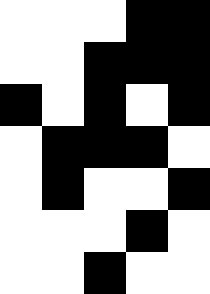[["white", "white", "white", "black", "black"], ["white", "white", "black", "black", "black"], ["black", "white", "black", "white", "black"], ["white", "black", "black", "black", "white"], ["white", "black", "white", "white", "black"], ["white", "white", "white", "black", "white"], ["white", "white", "black", "white", "white"]]